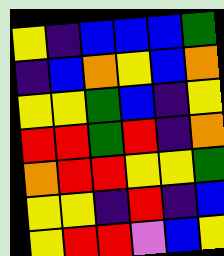[["yellow", "indigo", "blue", "blue", "blue", "green"], ["indigo", "blue", "orange", "yellow", "blue", "orange"], ["yellow", "yellow", "green", "blue", "indigo", "yellow"], ["red", "red", "green", "red", "indigo", "orange"], ["orange", "red", "red", "yellow", "yellow", "green"], ["yellow", "yellow", "indigo", "red", "indigo", "blue"], ["yellow", "red", "red", "violet", "blue", "yellow"]]